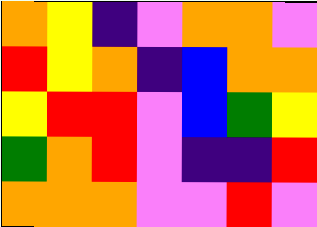[["orange", "yellow", "indigo", "violet", "orange", "orange", "violet"], ["red", "yellow", "orange", "indigo", "blue", "orange", "orange"], ["yellow", "red", "red", "violet", "blue", "green", "yellow"], ["green", "orange", "red", "violet", "indigo", "indigo", "red"], ["orange", "orange", "orange", "violet", "violet", "red", "violet"]]